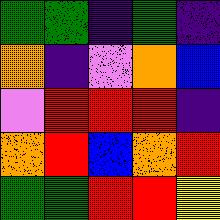[["green", "green", "indigo", "green", "indigo"], ["orange", "indigo", "violet", "orange", "blue"], ["violet", "red", "red", "red", "indigo"], ["orange", "red", "blue", "orange", "red"], ["green", "green", "red", "red", "yellow"]]